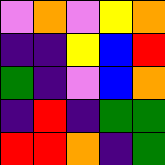[["violet", "orange", "violet", "yellow", "orange"], ["indigo", "indigo", "yellow", "blue", "red"], ["green", "indigo", "violet", "blue", "orange"], ["indigo", "red", "indigo", "green", "green"], ["red", "red", "orange", "indigo", "green"]]